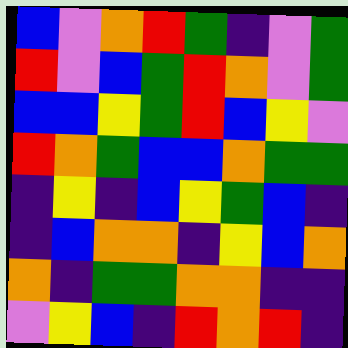[["blue", "violet", "orange", "red", "green", "indigo", "violet", "green"], ["red", "violet", "blue", "green", "red", "orange", "violet", "green"], ["blue", "blue", "yellow", "green", "red", "blue", "yellow", "violet"], ["red", "orange", "green", "blue", "blue", "orange", "green", "green"], ["indigo", "yellow", "indigo", "blue", "yellow", "green", "blue", "indigo"], ["indigo", "blue", "orange", "orange", "indigo", "yellow", "blue", "orange"], ["orange", "indigo", "green", "green", "orange", "orange", "indigo", "indigo"], ["violet", "yellow", "blue", "indigo", "red", "orange", "red", "indigo"]]